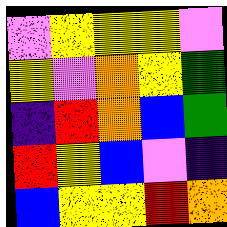[["violet", "yellow", "yellow", "yellow", "violet"], ["yellow", "violet", "orange", "yellow", "green"], ["indigo", "red", "orange", "blue", "green"], ["red", "yellow", "blue", "violet", "indigo"], ["blue", "yellow", "yellow", "red", "orange"]]